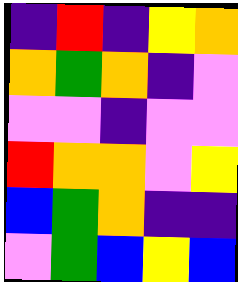[["indigo", "red", "indigo", "yellow", "orange"], ["orange", "green", "orange", "indigo", "violet"], ["violet", "violet", "indigo", "violet", "violet"], ["red", "orange", "orange", "violet", "yellow"], ["blue", "green", "orange", "indigo", "indigo"], ["violet", "green", "blue", "yellow", "blue"]]